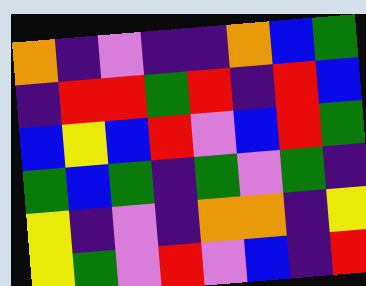[["orange", "indigo", "violet", "indigo", "indigo", "orange", "blue", "green"], ["indigo", "red", "red", "green", "red", "indigo", "red", "blue"], ["blue", "yellow", "blue", "red", "violet", "blue", "red", "green"], ["green", "blue", "green", "indigo", "green", "violet", "green", "indigo"], ["yellow", "indigo", "violet", "indigo", "orange", "orange", "indigo", "yellow"], ["yellow", "green", "violet", "red", "violet", "blue", "indigo", "red"]]